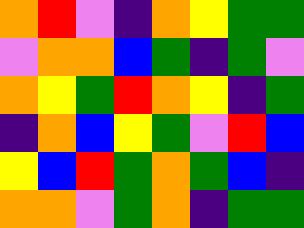[["orange", "red", "violet", "indigo", "orange", "yellow", "green", "green"], ["violet", "orange", "orange", "blue", "green", "indigo", "green", "violet"], ["orange", "yellow", "green", "red", "orange", "yellow", "indigo", "green"], ["indigo", "orange", "blue", "yellow", "green", "violet", "red", "blue"], ["yellow", "blue", "red", "green", "orange", "green", "blue", "indigo"], ["orange", "orange", "violet", "green", "orange", "indigo", "green", "green"]]